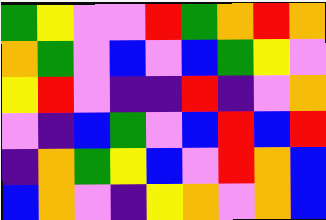[["green", "yellow", "violet", "violet", "red", "green", "orange", "red", "orange"], ["orange", "green", "violet", "blue", "violet", "blue", "green", "yellow", "violet"], ["yellow", "red", "violet", "indigo", "indigo", "red", "indigo", "violet", "orange"], ["violet", "indigo", "blue", "green", "violet", "blue", "red", "blue", "red"], ["indigo", "orange", "green", "yellow", "blue", "violet", "red", "orange", "blue"], ["blue", "orange", "violet", "indigo", "yellow", "orange", "violet", "orange", "blue"]]